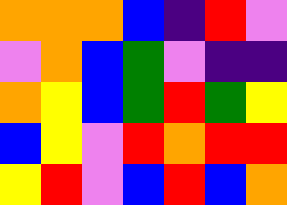[["orange", "orange", "orange", "blue", "indigo", "red", "violet"], ["violet", "orange", "blue", "green", "violet", "indigo", "indigo"], ["orange", "yellow", "blue", "green", "red", "green", "yellow"], ["blue", "yellow", "violet", "red", "orange", "red", "red"], ["yellow", "red", "violet", "blue", "red", "blue", "orange"]]